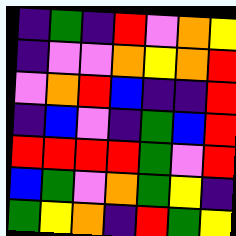[["indigo", "green", "indigo", "red", "violet", "orange", "yellow"], ["indigo", "violet", "violet", "orange", "yellow", "orange", "red"], ["violet", "orange", "red", "blue", "indigo", "indigo", "red"], ["indigo", "blue", "violet", "indigo", "green", "blue", "red"], ["red", "red", "red", "red", "green", "violet", "red"], ["blue", "green", "violet", "orange", "green", "yellow", "indigo"], ["green", "yellow", "orange", "indigo", "red", "green", "yellow"]]